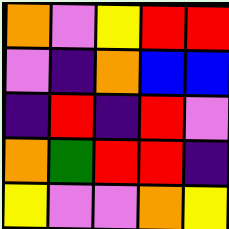[["orange", "violet", "yellow", "red", "red"], ["violet", "indigo", "orange", "blue", "blue"], ["indigo", "red", "indigo", "red", "violet"], ["orange", "green", "red", "red", "indigo"], ["yellow", "violet", "violet", "orange", "yellow"]]